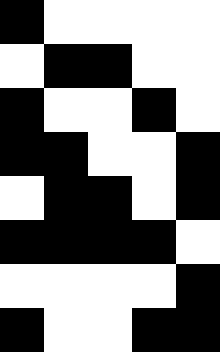[["black", "white", "white", "white", "white"], ["white", "black", "black", "white", "white"], ["black", "white", "white", "black", "white"], ["black", "black", "white", "white", "black"], ["white", "black", "black", "white", "black"], ["black", "black", "black", "black", "white"], ["white", "white", "white", "white", "black"], ["black", "white", "white", "black", "black"]]